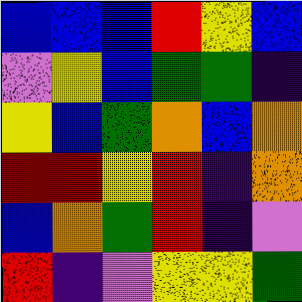[["blue", "blue", "blue", "red", "yellow", "blue"], ["violet", "yellow", "blue", "green", "green", "indigo"], ["yellow", "blue", "green", "orange", "blue", "orange"], ["red", "red", "yellow", "red", "indigo", "orange"], ["blue", "orange", "green", "red", "indigo", "violet"], ["red", "indigo", "violet", "yellow", "yellow", "green"]]